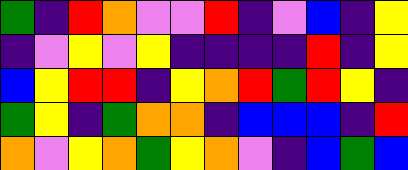[["green", "indigo", "red", "orange", "violet", "violet", "red", "indigo", "violet", "blue", "indigo", "yellow"], ["indigo", "violet", "yellow", "violet", "yellow", "indigo", "indigo", "indigo", "indigo", "red", "indigo", "yellow"], ["blue", "yellow", "red", "red", "indigo", "yellow", "orange", "red", "green", "red", "yellow", "indigo"], ["green", "yellow", "indigo", "green", "orange", "orange", "indigo", "blue", "blue", "blue", "indigo", "red"], ["orange", "violet", "yellow", "orange", "green", "yellow", "orange", "violet", "indigo", "blue", "green", "blue"]]